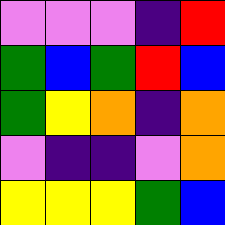[["violet", "violet", "violet", "indigo", "red"], ["green", "blue", "green", "red", "blue"], ["green", "yellow", "orange", "indigo", "orange"], ["violet", "indigo", "indigo", "violet", "orange"], ["yellow", "yellow", "yellow", "green", "blue"]]